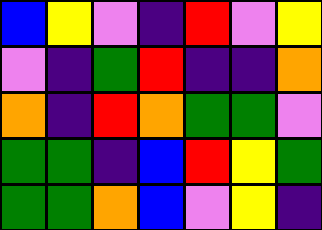[["blue", "yellow", "violet", "indigo", "red", "violet", "yellow"], ["violet", "indigo", "green", "red", "indigo", "indigo", "orange"], ["orange", "indigo", "red", "orange", "green", "green", "violet"], ["green", "green", "indigo", "blue", "red", "yellow", "green"], ["green", "green", "orange", "blue", "violet", "yellow", "indigo"]]